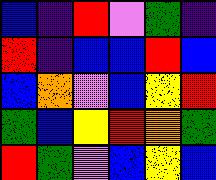[["blue", "indigo", "red", "violet", "green", "indigo"], ["red", "indigo", "blue", "blue", "red", "blue"], ["blue", "orange", "violet", "blue", "yellow", "red"], ["green", "blue", "yellow", "red", "orange", "green"], ["red", "green", "violet", "blue", "yellow", "blue"]]